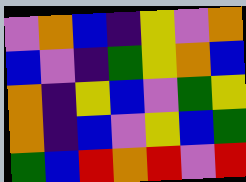[["violet", "orange", "blue", "indigo", "yellow", "violet", "orange"], ["blue", "violet", "indigo", "green", "yellow", "orange", "blue"], ["orange", "indigo", "yellow", "blue", "violet", "green", "yellow"], ["orange", "indigo", "blue", "violet", "yellow", "blue", "green"], ["green", "blue", "red", "orange", "red", "violet", "red"]]